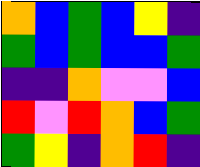[["orange", "blue", "green", "blue", "yellow", "indigo"], ["green", "blue", "green", "blue", "blue", "green"], ["indigo", "indigo", "orange", "violet", "violet", "blue"], ["red", "violet", "red", "orange", "blue", "green"], ["green", "yellow", "indigo", "orange", "red", "indigo"]]